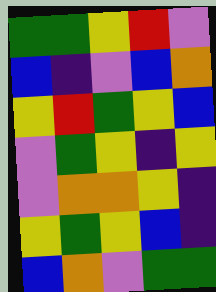[["green", "green", "yellow", "red", "violet"], ["blue", "indigo", "violet", "blue", "orange"], ["yellow", "red", "green", "yellow", "blue"], ["violet", "green", "yellow", "indigo", "yellow"], ["violet", "orange", "orange", "yellow", "indigo"], ["yellow", "green", "yellow", "blue", "indigo"], ["blue", "orange", "violet", "green", "green"]]